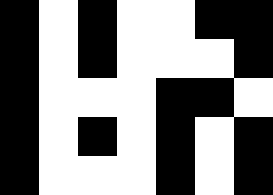[["black", "white", "black", "white", "white", "black", "black"], ["black", "white", "black", "white", "white", "white", "black"], ["black", "white", "white", "white", "black", "black", "white"], ["black", "white", "black", "white", "black", "white", "black"], ["black", "white", "white", "white", "black", "white", "black"]]